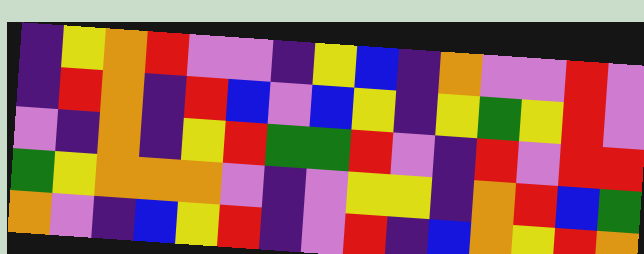[["indigo", "yellow", "orange", "red", "violet", "violet", "indigo", "yellow", "blue", "indigo", "orange", "violet", "violet", "red", "violet"], ["indigo", "red", "orange", "indigo", "red", "blue", "violet", "blue", "yellow", "indigo", "yellow", "green", "yellow", "red", "violet"], ["violet", "indigo", "orange", "indigo", "yellow", "red", "green", "green", "red", "violet", "indigo", "red", "violet", "red", "red"], ["green", "yellow", "orange", "orange", "orange", "violet", "indigo", "violet", "yellow", "yellow", "indigo", "orange", "red", "blue", "green"], ["orange", "violet", "indigo", "blue", "yellow", "red", "indigo", "violet", "red", "indigo", "blue", "orange", "yellow", "red", "orange"]]